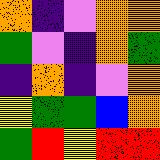[["orange", "indigo", "violet", "orange", "orange"], ["green", "violet", "indigo", "orange", "green"], ["indigo", "orange", "indigo", "violet", "orange"], ["yellow", "green", "green", "blue", "orange"], ["green", "red", "yellow", "red", "red"]]